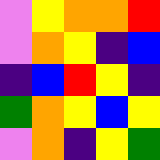[["violet", "yellow", "orange", "orange", "red"], ["violet", "orange", "yellow", "indigo", "blue"], ["indigo", "blue", "red", "yellow", "indigo"], ["green", "orange", "yellow", "blue", "yellow"], ["violet", "orange", "indigo", "yellow", "green"]]